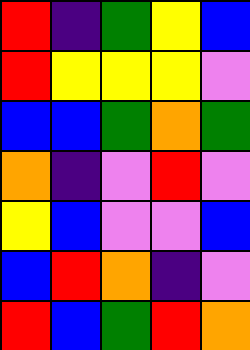[["red", "indigo", "green", "yellow", "blue"], ["red", "yellow", "yellow", "yellow", "violet"], ["blue", "blue", "green", "orange", "green"], ["orange", "indigo", "violet", "red", "violet"], ["yellow", "blue", "violet", "violet", "blue"], ["blue", "red", "orange", "indigo", "violet"], ["red", "blue", "green", "red", "orange"]]